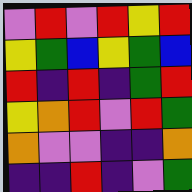[["violet", "red", "violet", "red", "yellow", "red"], ["yellow", "green", "blue", "yellow", "green", "blue"], ["red", "indigo", "red", "indigo", "green", "red"], ["yellow", "orange", "red", "violet", "red", "green"], ["orange", "violet", "violet", "indigo", "indigo", "orange"], ["indigo", "indigo", "red", "indigo", "violet", "green"]]